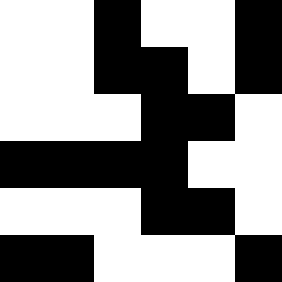[["white", "white", "black", "white", "white", "black"], ["white", "white", "black", "black", "white", "black"], ["white", "white", "white", "black", "black", "white"], ["black", "black", "black", "black", "white", "white"], ["white", "white", "white", "black", "black", "white"], ["black", "black", "white", "white", "white", "black"]]